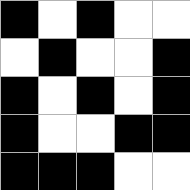[["black", "white", "black", "white", "white"], ["white", "black", "white", "white", "black"], ["black", "white", "black", "white", "black"], ["black", "white", "white", "black", "black"], ["black", "black", "black", "white", "white"]]